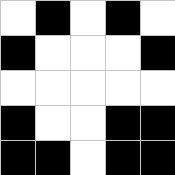[["white", "black", "white", "black", "white"], ["black", "white", "white", "white", "black"], ["white", "white", "white", "white", "white"], ["black", "white", "white", "black", "black"], ["black", "black", "white", "black", "black"]]